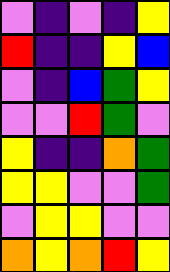[["violet", "indigo", "violet", "indigo", "yellow"], ["red", "indigo", "indigo", "yellow", "blue"], ["violet", "indigo", "blue", "green", "yellow"], ["violet", "violet", "red", "green", "violet"], ["yellow", "indigo", "indigo", "orange", "green"], ["yellow", "yellow", "violet", "violet", "green"], ["violet", "yellow", "yellow", "violet", "violet"], ["orange", "yellow", "orange", "red", "yellow"]]